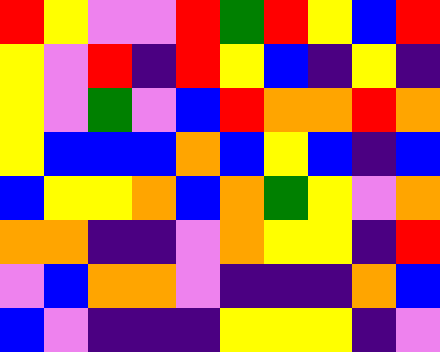[["red", "yellow", "violet", "violet", "red", "green", "red", "yellow", "blue", "red"], ["yellow", "violet", "red", "indigo", "red", "yellow", "blue", "indigo", "yellow", "indigo"], ["yellow", "violet", "green", "violet", "blue", "red", "orange", "orange", "red", "orange"], ["yellow", "blue", "blue", "blue", "orange", "blue", "yellow", "blue", "indigo", "blue"], ["blue", "yellow", "yellow", "orange", "blue", "orange", "green", "yellow", "violet", "orange"], ["orange", "orange", "indigo", "indigo", "violet", "orange", "yellow", "yellow", "indigo", "red"], ["violet", "blue", "orange", "orange", "violet", "indigo", "indigo", "indigo", "orange", "blue"], ["blue", "violet", "indigo", "indigo", "indigo", "yellow", "yellow", "yellow", "indigo", "violet"]]